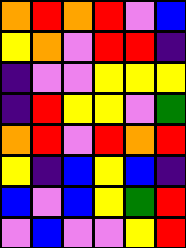[["orange", "red", "orange", "red", "violet", "blue"], ["yellow", "orange", "violet", "red", "red", "indigo"], ["indigo", "violet", "violet", "yellow", "yellow", "yellow"], ["indigo", "red", "yellow", "yellow", "violet", "green"], ["orange", "red", "violet", "red", "orange", "red"], ["yellow", "indigo", "blue", "yellow", "blue", "indigo"], ["blue", "violet", "blue", "yellow", "green", "red"], ["violet", "blue", "violet", "violet", "yellow", "red"]]